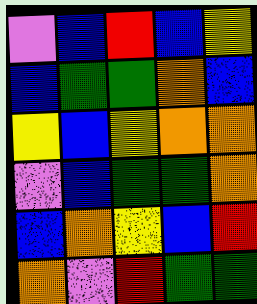[["violet", "blue", "red", "blue", "yellow"], ["blue", "green", "green", "orange", "blue"], ["yellow", "blue", "yellow", "orange", "orange"], ["violet", "blue", "green", "green", "orange"], ["blue", "orange", "yellow", "blue", "red"], ["orange", "violet", "red", "green", "green"]]